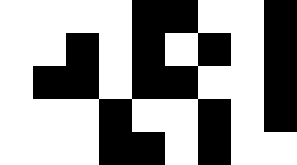[["white", "white", "white", "white", "black", "black", "white", "white", "black"], ["white", "white", "black", "white", "black", "white", "black", "white", "black"], ["white", "black", "black", "white", "black", "black", "white", "white", "black"], ["white", "white", "white", "black", "white", "white", "black", "white", "black"], ["white", "white", "white", "black", "black", "white", "black", "white", "white"]]